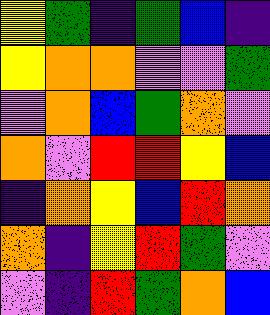[["yellow", "green", "indigo", "green", "blue", "indigo"], ["yellow", "orange", "orange", "violet", "violet", "green"], ["violet", "orange", "blue", "green", "orange", "violet"], ["orange", "violet", "red", "red", "yellow", "blue"], ["indigo", "orange", "yellow", "blue", "red", "orange"], ["orange", "indigo", "yellow", "red", "green", "violet"], ["violet", "indigo", "red", "green", "orange", "blue"]]